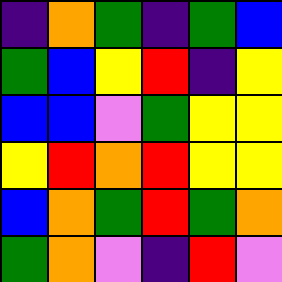[["indigo", "orange", "green", "indigo", "green", "blue"], ["green", "blue", "yellow", "red", "indigo", "yellow"], ["blue", "blue", "violet", "green", "yellow", "yellow"], ["yellow", "red", "orange", "red", "yellow", "yellow"], ["blue", "orange", "green", "red", "green", "orange"], ["green", "orange", "violet", "indigo", "red", "violet"]]